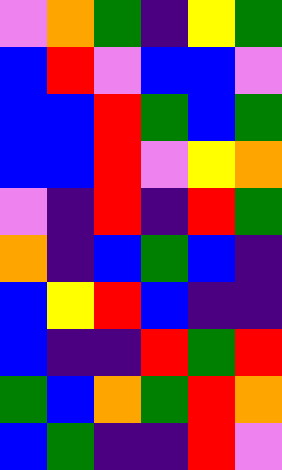[["violet", "orange", "green", "indigo", "yellow", "green"], ["blue", "red", "violet", "blue", "blue", "violet"], ["blue", "blue", "red", "green", "blue", "green"], ["blue", "blue", "red", "violet", "yellow", "orange"], ["violet", "indigo", "red", "indigo", "red", "green"], ["orange", "indigo", "blue", "green", "blue", "indigo"], ["blue", "yellow", "red", "blue", "indigo", "indigo"], ["blue", "indigo", "indigo", "red", "green", "red"], ["green", "blue", "orange", "green", "red", "orange"], ["blue", "green", "indigo", "indigo", "red", "violet"]]